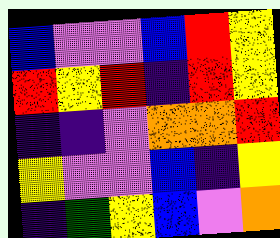[["blue", "violet", "violet", "blue", "red", "yellow"], ["red", "yellow", "red", "indigo", "red", "yellow"], ["indigo", "indigo", "violet", "orange", "orange", "red"], ["yellow", "violet", "violet", "blue", "indigo", "yellow"], ["indigo", "green", "yellow", "blue", "violet", "orange"]]